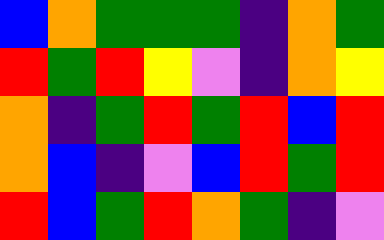[["blue", "orange", "green", "green", "green", "indigo", "orange", "green"], ["red", "green", "red", "yellow", "violet", "indigo", "orange", "yellow"], ["orange", "indigo", "green", "red", "green", "red", "blue", "red"], ["orange", "blue", "indigo", "violet", "blue", "red", "green", "red"], ["red", "blue", "green", "red", "orange", "green", "indigo", "violet"]]